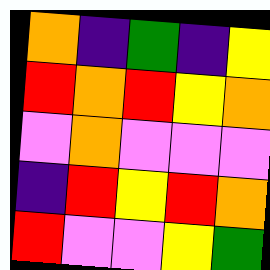[["orange", "indigo", "green", "indigo", "yellow"], ["red", "orange", "red", "yellow", "orange"], ["violet", "orange", "violet", "violet", "violet"], ["indigo", "red", "yellow", "red", "orange"], ["red", "violet", "violet", "yellow", "green"]]